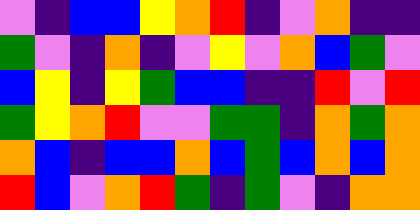[["violet", "indigo", "blue", "blue", "yellow", "orange", "red", "indigo", "violet", "orange", "indigo", "indigo"], ["green", "violet", "indigo", "orange", "indigo", "violet", "yellow", "violet", "orange", "blue", "green", "violet"], ["blue", "yellow", "indigo", "yellow", "green", "blue", "blue", "indigo", "indigo", "red", "violet", "red"], ["green", "yellow", "orange", "red", "violet", "violet", "green", "green", "indigo", "orange", "green", "orange"], ["orange", "blue", "indigo", "blue", "blue", "orange", "blue", "green", "blue", "orange", "blue", "orange"], ["red", "blue", "violet", "orange", "red", "green", "indigo", "green", "violet", "indigo", "orange", "orange"]]